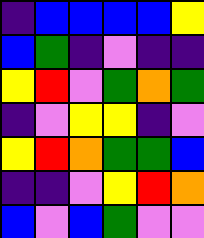[["indigo", "blue", "blue", "blue", "blue", "yellow"], ["blue", "green", "indigo", "violet", "indigo", "indigo"], ["yellow", "red", "violet", "green", "orange", "green"], ["indigo", "violet", "yellow", "yellow", "indigo", "violet"], ["yellow", "red", "orange", "green", "green", "blue"], ["indigo", "indigo", "violet", "yellow", "red", "orange"], ["blue", "violet", "blue", "green", "violet", "violet"]]